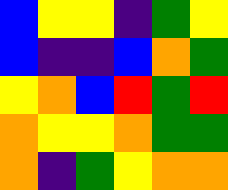[["blue", "yellow", "yellow", "indigo", "green", "yellow"], ["blue", "indigo", "indigo", "blue", "orange", "green"], ["yellow", "orange", "blue", "red", "green", "red"], ["orange", "yellow", "yellow", "orange", "green", "green"], ["orange", "indigo", "green", "yellow", "orange", "orange"]]